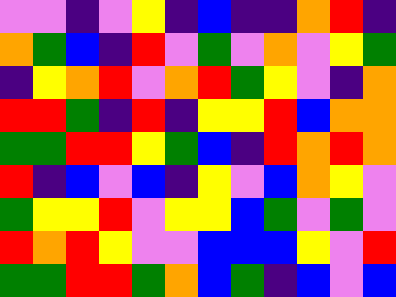[["violet", "violet", "indigo", "violet", "yellow", "indigo", "blue", "indigo", "indigo", "orange", "red", "indigo"], ["orange", "green", "blue", "indigo", "red", "violet", "green", "violet", "orange", "violet", "yellow", "green"], ["indigo", "yellow", "orange", "red", "violet", "orange", "red", "green", "yellow", "violet", "indigo", "orange"], ["red", "red", "green", "indigo", "red", "indigo", "yellow", "yellow", "red", "blue", "orange", "orange"], ["green", "green", "red", "red", "yellow", "green", "blue", "indigo", "red", "orange", "red", "orange"], ["red", "indigo", "blue", "violet", "blue", "indigo", "yellow", "violet", "blue", "orange", "yellow", "violet"], ["green", "yellow", "yellow", "red", "violet", "yellow", "yellow", "blue", "green", "violet", "green", "violet"], ["red", "orange", "red", "yellow", "violet", "violet", "blue", "blue", "blue", "yellow", "violet", "red"], ["green", "green", "red", "red", "green", "orange", "blue", "green", "indigo", "blue", "violet", "blue"]]